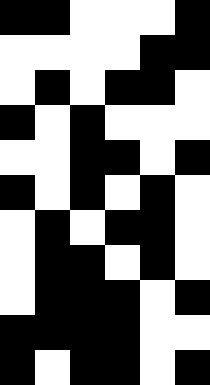[["black", "black", "white", "white", "white", "black"], ["white", "white", "white", "white", "black", "black"], ["white", "black", "white", "black", "black", "white"], ["black", "white", "black", "white", "white", "white"], ["white", "white", "black", "black", "white", "black"], ["black", "white", "black", "white", "black", "white"], ["white", "black", "white", "black", "black", "white"], ["white", "black", "black", "white", "black", "white"], ["white", "black", "black", "black", "white", "black"], ["black", "black", "black", "black", "white", "white"], ["black", "white", "black", "black", "white", "black"]]